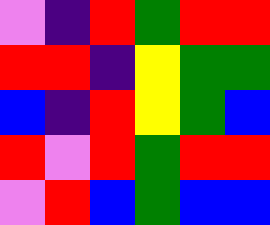[["violet", "indigo", "red", "green", "red", "red"], ["red", "red", "indigo", "yellow", "green", "green"], ["blue", "indigo", "red", "yellow", "green", "blue"], ["red", "violet", "red", "green", "red", "red"], ["violet", "red", "blue", "green", "blue", "blue"]]